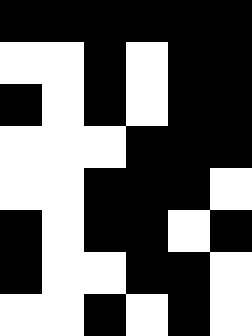[["black", "black", "black", "black", "black", "black"], ["white", "white", "black", "white", "black", "black"], ["black", "white", "black", "white", "black", "black"], ["white", "white", "white", "black", "black", "black"], ["white", "white", "black", "black", "black", "white"], ["black", "white", "black", "black", "white", "black"], ["black", "white", "white", "black", "black", "white"], ["white", "white", "black", "white", "black", "white"]]